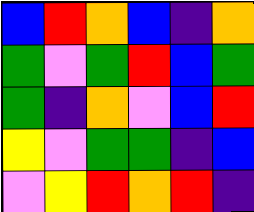[["blue", "red", "orange", "blue", "indigo", "orange"], ["green", "violet", "green", "red", "blue", "green"], ["green", "indigo", "orange", "violet", "blue", "red"], ["yellow", "violet", "green", "green", "indigo", "blue"], ["violet", "yellow", "red", "orange", "red", "indigo"]]